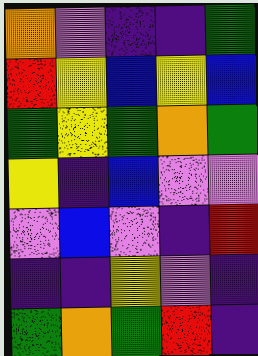[["orange", "violet", "indigo", "indigo", "green"], ["red", "yellow", "blue", "yellow", "blue"], ["green", "yellow", "green", "orange", "green"], ["yellow", "indigo", "blue", "violet", "violet"], ["violet", "blue", "violet", "indigo", "red"], ["indigo", "indigo", "yellow", "violet", "indigo"], ["green", "orange", "green", "red", "indigo"]]